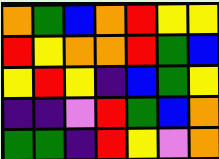[["orange", "green", "blue", "orange", "red", "yellow", "yellow"], ["red", "yellow", "orange", "orange", "red", "green", "blue"], ["yellow", "red", "yellow", "indigo", "blue", "green", "yellow"], ["indigo", "indigo", "violet", "red", "green", "blue", "orange"], ["green", "green", "indigo", "red", "yellow", "violet", "orange"]]